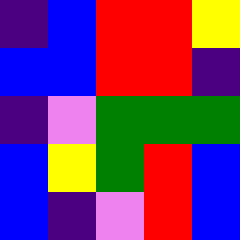[["indigo", "blue", "red", "red", "yellow"], ["blue", "blue", "red", "red", "indigo"], ["indigo", "violet", "green", "green", "green"], ["blue", "yellow", "green", "red", "blue"], ["blue", "indigo", "violet", "red", "blue"]]